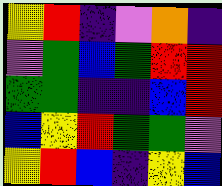[["yellow", "red", "indigo", "violet", "orange", "indigo"], ["violet", "green", "blue", "green", "red", "red"], ["green", "green", "indigo", "indigo", "blue", "red"], ["blue", "yellow", "red", "green", "green", "violet"], ["yellow", "red", "blue", "indigo", "yellow", "blue"]]